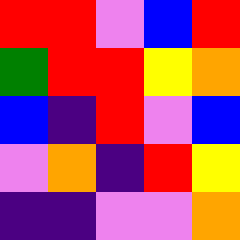[["red", "red", "violet", "blue", "red"], ["green", "red", "red", "yellow", "orange"], ["blue", "indigo", "red", "violet", "blue"], ["violet", "orange", "indigo", "red", "yellow"], ["indigo", "indigo", "violet", "violet", "orange"]]